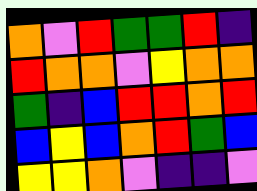[["orange", "violet", "red", "green", "green", "red", "indigo"], ["red", "orange", "orange", "violet", "yellow", "orange", "orange"], ["green", "indigo", "blue", "red", "red", "orange", "red"], ["blue", "yellow", "blue", "orange", "red", "green", "blue"], ["yellow", "yellow", "orange", "violet", "indigo", "indigo", "violet"]]